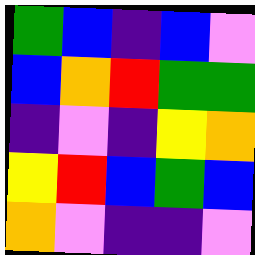[["green", "blue", "indigo", "blue", "violet"], ["blue", "orange", "red", "green", "green"], ["indigo", "violet", "indigo", "yellow", "orange"], ["yellow", "red", "blue", "green", "blue"], ["orange", "violet", "indigo", "indigo", "violet"]]